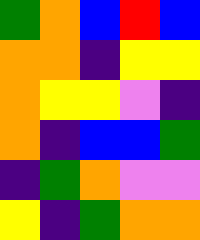[["green", "orange", "blue", "red", "blue"], ["orange", "orange", "indigo", "yellow", "yellow"], ["orange", "yellow", "yellow", "violet", "indigo"], ["orange", "indigo", "blue", "blue", "green"], ["indigo", "green", "orange", "violet", "violet"], ["yellow", "indigo", "green", "orange", "orange"]]